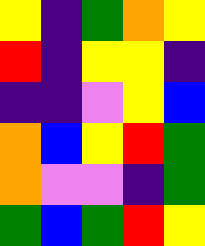[["yellow", "indigo", "green", "orange", "yellow"], ["red", "indigo", "yellow", "yellow", "indigo"], ["indigo", "indigo", "violet", "yellow", "blue"], ["orange", "blue", "yellow", "red", "green"], ["orange", "violet", "violet", "indigo", "green"], ["green", "blue", "green", "red", "yellow"]]